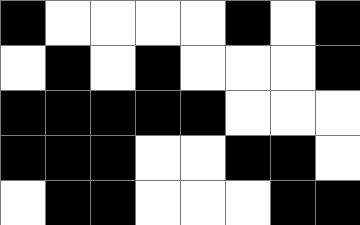[["black", "white", "white", "white", "white", "black", "white", "black"], ["white", "black", "white", "black", "white", "white", "white", "black"], ["black", "black", "black", "black", "black", "white", "white", "white"], ["black", "black", "black", "white", "white", "black", "black", "white"], ["white", "black", "black", "white", "white", "white", "black", "black"]]